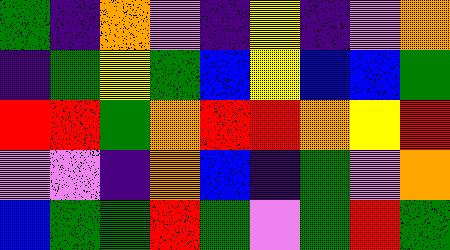[["green", "indigo", "orange", "violet", "indigo", "yellow", "indigo", "violet", "orange"], ["indigo", "green", "yellow", "green", "blue", "yellow", "blue", "blue", "green"], ["red", "red", "green", "orange", "red", "red", "orange", "yellow", "red"], ["violet", "violet", "indigo", "orange", "blue", "indigo", "green", "violet", "orange"], ["blue", "green", "green", "red", "green", "violet", "green", "red", "green"]]